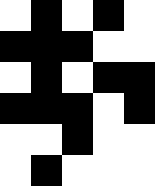[["white", "black", "white", "black", "white"], ["black", "black", "black", "white", "white"], ["white", "black", "white", "black", "black"], ["black", "black", "black", "white", "black"], ["white", "white", "black", "white", "white"], ["white", "black", "white", "white", "white"]]